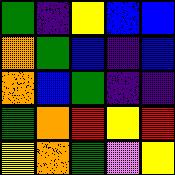[["green", "indigo", "yellow", "blue", "blue"], ["orange", "green", "blue", "indigo", "blue"], ["orange", "blue", "green", "indigo", "indigo"], ["green", "orange", "red", "yellow", "red"], ["yellow", "orange", "green", "violet", "yellow"]]